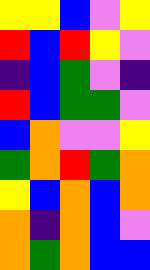[["yellow", "yellow", "blue", "violet", "yellow"], ["red", "blue", "red", "yellow", "violet"], ["indigo", "blue", "green", "violet", "indigo"], ["red", "blue", "green", "green", "violet"], ["blue", "orange", "violet", "violet", "yellow"], ["green", "orange", "red", "green", "orange"], ["yellow", "blue", "orange", "blue", "orange"], ["orange", "indigo", "orange", "blue", "violet"], ["orange", "green", "orange", "blue", "blue"]]